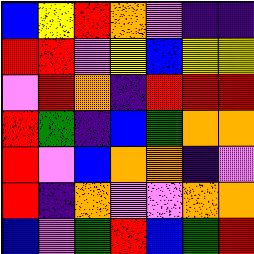[["blue", "yellow", "red", "orange", "violet", "indigo", "indigo"], ["red", "red", "violet", "yellow", "blue", "yellow", "yellow"], ["violet", "red", "orange", "indigo", "red", "red", "red"], ["red", "green", "indigo", "blue", "green", "orange", "orange"], ["red", "violet", "blue", "orange", "orange", "indigo", "violet"], ["red", "indigo", "orange", "violet", "violet", "orange", "orange"], ["blue", "violet", "green", "red", "blue", "green", "red"]]